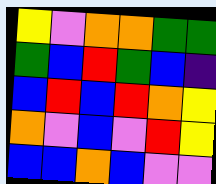[["yellow", "violet", "orange", "orange", "green", "green"], ["green", "blue", "red", "green", "blue", "indigo"], ["blue", "red", "blue", "red", "orange", "yellow"], ["orange", "violet", "blue", "violet", "red", "yellow"], ["blue", "blue", "orange", "blue", "violet", "violet"]]